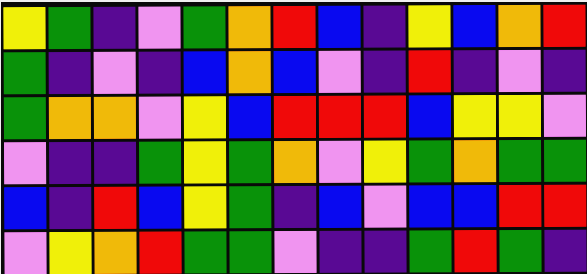[["yellow", "green", "indigo", "violet", "green", "orange", "red", "blue", "indigo", "yellow", "blue", "orange", "red"], ["green", "indigo", "violet", "indigo", "blue", "orange", "blue", "violet", "indigo", "red", "indigo", "violet", "indigo"], ["green", "orange", "orange", "violet", "yellow", "blue", "red", "red", "red", "blue", "yellow", "yellow", "violet"], ["violet", "indigo", "indigo", "green", "yellow", "green", "orange", "violet", "yellow", "green", "orange", "green", "green"], ["blue", "indigo", "red", "blue", "yellow", "green", "indigo", "blue", "violet", "blue", "blue", "red", "red"], ["violet", "yellow", "orange", "red", "green", "green", "violet", "indigo", "indigo", "green", "red", "green", "indigo"]]